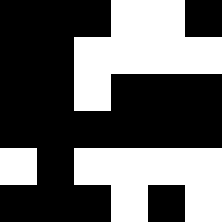[["black", "black", "black", "white", "white", "black"], ["black", "black", "white", "white", "white", "white"], ["black", "black", "white", "black", "black", "black"], ["black", "black", "black", "black", "black", "black"], ["white", "black", "white", "white", "white", "white"], ["black", "black", "black", "white", "black", "white"]]